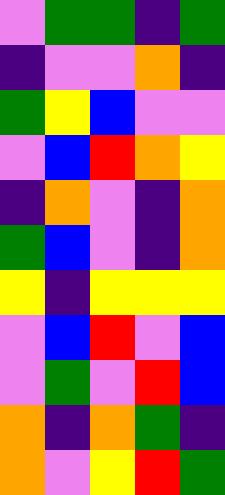[["violet", "green", "green", "indigo", "green"], ["indigo", "violet", "violet", "orange", "indigo"], ["green", "yellow", "blue", "violet", "violet"], ["violet", "blue", "red", "orange", "yellow"], ["indigo", "orange", "violet", "indigo", "orange"], ["green", "blue", "violet", "indigo", "orange"], ["yellow", "indigo", "yellow", "yellow", "yellow"], ["violet", "blue", "red", "violet", "blue"], ["violet", "green", "violet", "red", "blue"], ["orange", "indigo", "orange", "green", "indigo"], ["orange", "violet", "yellow", "red", "green"]]